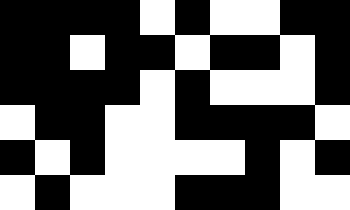[["black", "black", "black", "black", "white", "black", "white", "white", "black", "black"], ["black", "black", "white", "black", "black", "white", "black", "black", "white", "black"], ["black", "black", "black", "black", "white", "black", "white", "white", "white", "black"], ["white", "black", "black", "white", "white", "black", "black", "black", "black", "white"], ["black", "white", "black", "white", "white", "white", "white", "black", "white", "black"], ["white", "black", "white", "white", "white", "black", "black", "black", "white", "white"]]